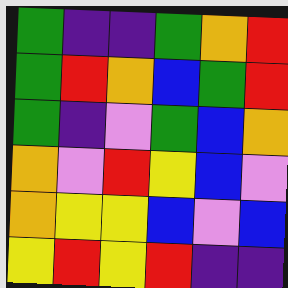[["green", "indigo", "indigo", "green", "orange", "red"], ["green", "red", "orange", "blue", "green", "red"], ["green", "indigo", "violet", "green", "blue", "orange"], ["orange", "violet", "red", "yellow", "blue", "violet"], ["orange", "yellow", "yellow", "blue", "violet", "blue"], ["yellow", "red", "yellow", "red", "indigo", "indigo"]]